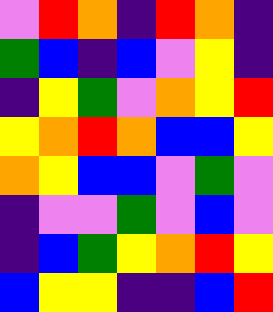[["violet", "red", "orange", "indigo", "red", "orange", "indigo"], ["green", "blue", "indigo", "blue", "violet", "yellow", "indigo"], ["indigo", "yellow", "green", "violet", "orange", "yellow", "red"], ["yellow", "orange", "red", "orange", "blue", "blue", "yellow"], ["orange", "yellow", "blue", "blue", "violet", "green", "violet"], ["indigo", "violet", "violet", "green", "violet", "blue", "violet"], ["indigo", "blue", "green", "yellow", "orange", "red", "yellow"], ["blue", "yellow", "yellow", "indigo", "indigo", "blue", "red"]]